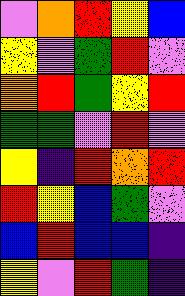[["violet", "orange", "red", "yellow", "blue"], ["yellow", "violet", "green", "red", "violet"], ["orange", "red", "green", "yellow", "red"], ["green", "green", "violet", "red", "violet"], ["yellow", "indigo", "red", "orange", "red"], ["red", "yellow", "blue", "green", "violet"], ["blue", "red", "blue", "blue", "indigo"], ["yellow", "violet", "red", "green", "indigo"]]